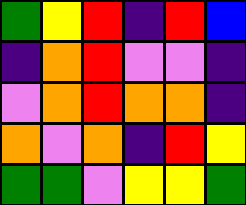[["green", "yellow", "red", "indigo", "red", "blue"], ["indigo", "orange", "red", "violet", "violet", "indigo"], ["violet", "orange", "red", "orange", "orange", "indigo"], ["orange", "violet", "orange", "indigo", "red", "yellow"], ["green", "green", "violet", "yellow", "yellow", "green"]]